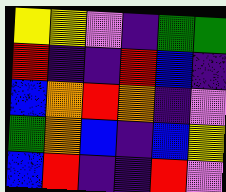[["yellow", "yellow", "violet", "indigo", "green", "green"], ["red", "indigo", "indigo", "red", "blue", "indigo"], ["blue", "orange", "red", "orange", "indigo", "violet"], ["green", "orange", "blue", "indigo", "blue", "yellow"], ["blue", "red", "indigo", "indigo", "red", "violet"]]